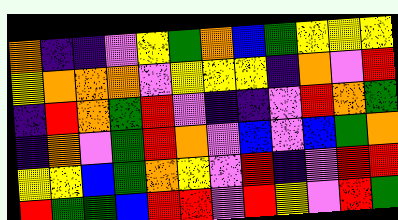[["orange", "indigo", "indigo", "violet", "yellow", "green", "orange", "blue", "green", "yellow", "yellow", "yellow"], ["yellow", "orange", "orange", "orange", "violet", "yellow", "yellow", "yellow", "indigo", "orange", "violet", "red"], ["indigo", "red", "orange", "green", "red", "violet", "indigo", "indigo", "violet", "red", "orange", "green"], ["indigo", "orange", "violet", "green", "red", "orange", "violet", "blue", "violet", "blue", "green", "orange"], ["yellow", "yellow", "blue", "green", "orange", "yellow", "violet", "red", "indigo", "violet", "red", "red"], ["red", "green", "green", "blue", "red", "red", "violet", "red", "yellow", "violet", "red", "green"]]